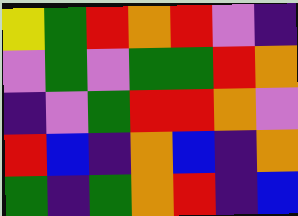[["yellow", "green", "red", "orange", "red", "violet", "indigo"], ["violet", "green", "violet", "green", "green", "red", "orange"], ["indigo", "violet", "green", "red", "red", "orange", "violet"], ["red", "blue", "indigo", "orange", "blue", "indigo", "orange"], ["green", "indigo", "green", "orange", "red", "indigo", "blue"]]